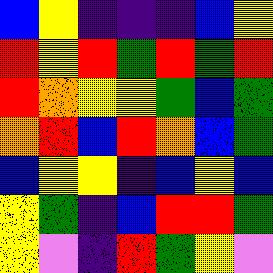[["blue", "yellow", "indigo", "indigo", "indigo", "blue", "yellow"], ["red", "yellow", "red", "green", "red", "green", "red"], ["red", "orange", "yellow", "yellow", "green", "blue", "green"], ["orange", "red", "blue", "red", "orange", "blue", "green"], ["blue", "yellow", "yellow", "indigo", "blue", "yellow", "blue"], ["yellow", "green", "indigo", "blue", "red", "red", "green"], ["yellow", "violet", "indigo", "red", "green", "yellow", "violet"]]